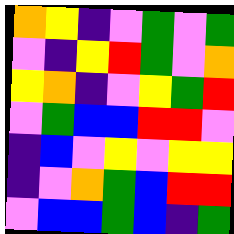[["orange", "yellow", "indigo", "violet", "green", "violet", "green"], ["violet", "indigo", "yellow", "red", "green", "violet", "orange"], ["yellow", "orange", "indigo", "violet", "yellow", "green", "red"], ["violet", "green", "blue", "blue", "red", "red", "violet"], ["indigo", "blue", "violet", "yellow", "violet", "yellow", "yellow"], ["indigo", "violet", "orange", "green", "blue", "red", "red"], ["violet", "blue", "blue", "green", "blue", "indigo", "green"]]